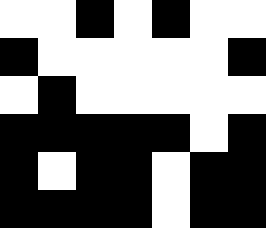[["white", "white", "black", "white", "black", "white", "white"], ["black", "white", "white", "white", "white", "white", "black"], ["white", "black", "white", "white", "white", "white", "white"], ["black", "black", "black", "black", "black", "white", "black"], ["black", "white", "black", "black", "white", "black", "black"], ["black", "black", "black", "black", "white", "black", "black"]]